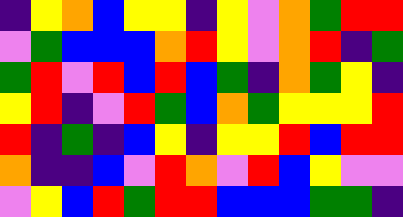[["indigo", "yellow", "orange", "blue", "yellow", "yellow", "indigo", "yellow", "violet", "orange", "green", "red", "red"], ["violet", "green", "blue", "blue", "blue", "orange", "red", "yellow", "violet", "orange", "red", "indigo", "green"], ["green", "red", "violet", "red", "blue", "red", "blue", "green", "indigo", "orange", "green", "yellow", "indigo"], ["yellow", "red", "indigo", "violet", "red", "green", "blue", "orange", "green", "yellow", "yellow", "yellow", "red"], ["red", "indigo", "green", "indigo", "blue", "yellow", "indigo", "yellow", "yellow", "red", "blue", "red", "red"], ["orange", "indigo", "indigo", "blue", "violet", "red", "orange", "violet", "red", "blue", "yellow", "violet", "violet"], ["violet", "yellow", "blue", "red", "green", "red", "red", "blue", "blue", "blue", "green", "green", "indigo"]]